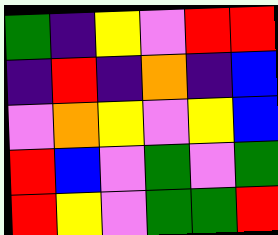[["green", "indigo", "yellow", "violet", "red", "red"], ["indigo", "red", "indigo", "orange", "indigo", "blue"], ["violet", "orange", "yellow", "violet", "yellow", "blue"], ["red", "blue", "violet", "green", "violet", "green"], ["red", "yellow", "violet", "green", "green", "red"]]